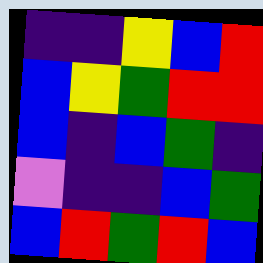[["indigo", "indigo", "yellow", "blue", "red"], ["blue", "yellow", "green", "red", "red"], ["blue", "indigo", "blue", "green", "indigo"], ["violet", "indigo", "indigo", "blue", "green"], ["blue", "red", "green", "red", "blue"]]